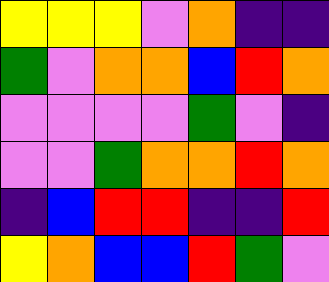[["yellow", "yellow", "yellow", "violet", "orange", "indigo", "indigo"], ["green", "violet", "orange", "orange", "blue", "red", "orange"], ["violet", "violet", "violet", "violet", "green", "violet", "indigo"], ["violet", "violet", "green", "orange", "orange", "red", "orange"], ["indigo", "blue", "red", "red", "indigo", "indigo", "red"], ["yellow", "orange", "blue", "blue", "red", "green", "violet"]]